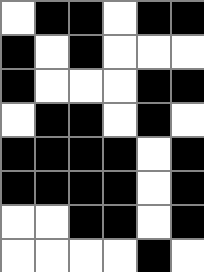[["white", "black", "black", "white", "black", "black"], ["black", "white", "black", "white", "white", "white"], ["black", "white", "white", "white", "black", "black"], ["white", "black", "black", "white", "black", "white"], ["black", "black", "black", "black", "white", "black"], ["black", "black", "black", "black", "white", "black"], ["white", "white", "black", "black", "white", "black"], ["white", "white", "white", "white", "black", "white"]]